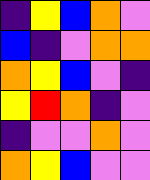[["indigo", "yellow", "blue", "orange", "violet"], ["blue", "indigo", "violet", "orange", "orange"], ["orange", "yellow", "blue", "violet", "indigo"], ["yellow", "red", "orange", "indigo", "violet"], ["indigo", "violet", "violet", "orange", "violet"], ["orange", "yellow", "blue", "violet", "violet"]]